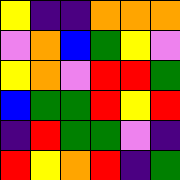[["yellow", "indigo", "indigo", "orange", "orange", "orange"], ["violet", "orange", "blue", "green", "yellow", "violet"], ["yellow", "orange", "violet", "red", "red", "green"], ["blue", "green", "green", "red", "yellow", "red"], ["indigo", "red", "green", "green", "violet", "indigo"], ["red", "yellow", "orange", "red", "indigo", "green"]]